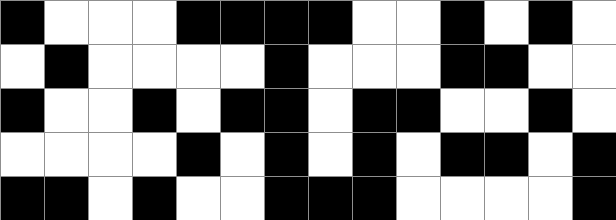[["black", "white", "white", "white", "black", "black", "black", "black", "white", "white", "black", "white", "black", "white"], ["white", "black", "white", "white", "white", "white", "black", "white", "white", "white", "black", "black", "white", "white"], ["black", "white", "white", "black", "white", "black", "black", "white", "black", "black", "white", "white", "black", "white"], ["white", "white", "white", "white", "black", "white", "black", "white", "black", "white", "black", "black", "white", "black"], ["black", "black", "white", "black", "white", "white", "black", "black", "black", "white", "white", "white", "white", "black"]]